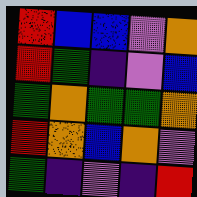[["red", "blue", "blue", "violet", "orange"], ["red", "green", "indigo", "violet", "blue"], ["green", "orange", "green", "green", "orange"], ["red", "orange", "blue", "orange", "violet"], ["green", "indigo", "violet", "indigo", "red"]]